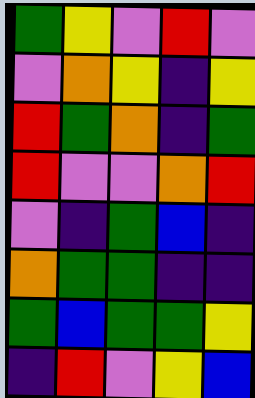[["green", "yellow", "violet", "red", "violet"], ["violet", "orange", "yellow", "indigo", "yellow"], ["red", "green", "orange", "indigo", "green"], ["red", "violet", "violet", "orange", "red"], ["violet", "indigo", "green", "blue", "indigo"], ["orange", "green", "green", "indigo", "indigo"], ["green", "blue", "green", "green", "yellow"], ["indigo", "red", "violet", "yellow", "blue"]]